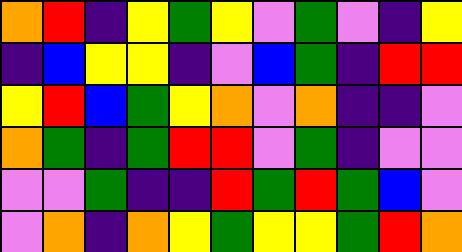[["orange", "red", "indigo", "yellow", "green", "yellow", "violet", "green", "violet", "indigo", "yellow"], ["indigo", "blue", "yellow", "yellow", "indigo", "violet", "blue", "green", "indigo", "red", "red"], ["yellow", "red", "blue", "green", "yellow", "orange", "violet", "orange", "indigo", "indigo", "violet"], ["orange", "green", "indigo", "green", "red", "red", "violet", "green", "indigo", "violet", "violet"], ["violet", "violet", "green", "indigo", "indigo", "red", "green", "red", "green", "blue", "violet"], ["violet", "orange", "indigo", "orange", "yellow", "green", "yellow", "yellow", "green", "red", "orange"]]